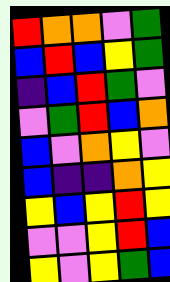[["red", "orange", "orange", "violet", "green"], ["blue", "red", "blue", "yellow", "green"], ["indigo", "blue", "red", "green", "violet"], ["violet", "green", "red", "blue", "orange"], ["blue", "violet", "orange", "yellow", "violet"], ["blue", "indigo", "indigo", "orange", "yellow"], ["yellow", "blue", "yellow", "red", "yellow"], ["violet", "violet", "yellow", "red", "blue"], ["yellow", "violet", "yellow", "green", "blue"]]